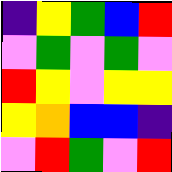[["indigo", "yellow", "green", "blue", "red"], ["violet", "green", "violet", "green", "violet"], ["red", "yellow", "violet", "yellow", "yellow"], ["yellow", "orange", "blue", "blue", "indigo"], ["violet", "red", "green", "violet", "red"]]